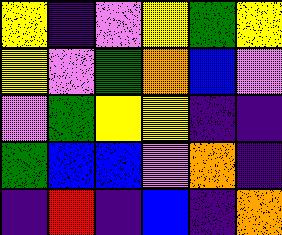[["yellow", "indigo", "violet", "yellow", "green", "yellow"], ["yellow", "violet", "green", "orange", "blue", "violet"], ["violet", "green", "yellow", "yellow", "indigo", "indigo"], ["green", "blue", "blue", "violet", "orange", "indigo"], ["indigo", "red", "indigo", "blue", "indigo", "orange"]]